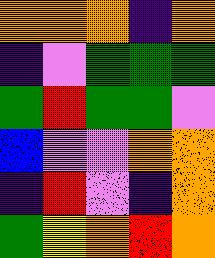[["orange", "orange", "orange", "indigo", "orange"], ["indigo", "violet", "green", "green", "green"], ["green", "red", "green", "green", "violet"], ["blue", "violet", "violet", "orange", "orange"], ["indigo", "red", "violet", "indigo", "orange"], ["green", "yellow", "orange", "red", "orange"]]